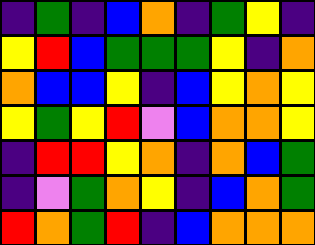[["indigo", "green", "indigo", "blue", "orange", "indigo", "green", "yellow", "indigo"], ["yellow", "red", "blue", "green", "green", "green", "yellow", "indigo", "orange"], ["orange", "blue", "blue", "yellow", "indigo", "blue", "yellow", "orange", "yellow"], ["yellow", "green", "yellow", "red", "violet", "blue", "orange", "orange", "yellow"], ["indigo", "red", "red", "yellow", "orange", "indigo", "orange", "blue", "green"], ["indigo", "violet", "green", "orange", "yellow", "indigo", "blue", "orange", "green"], ["red", "orange", "green", "red", "indigo", "blue", "orange", "orange", "orange"]]